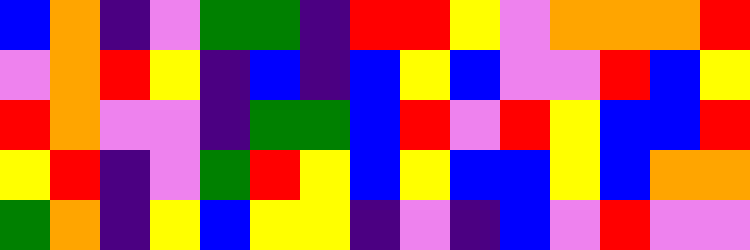[["blue", "orange", "indigo", "violet", "green", "green", "indigo", "red", "red", "yellow", "violet", "orange", "orange", "orange", "red"], ["violet", "orange", "red", "yellow", "indigo", "blue", "indigo", "blue", "yellow", "blue", "violet", "violet", "red", "blue", "yellow"], ["red", "orange", "violet", "violet", "indigo", "green", "green", "blue", "red", "violet", "red", "yellow", "blue", "blue", "red"], ["yellow", "red", "indigo", "violet", "green", "red", "yellow", "blue", "yellow", "blue", "blue", "yellow", "blue", "orange", "orange"], ["green", "orange", "indigo", "yellow", "blue", "yellow", "yellow", "indigo", "violet", "indigo", "blue", "violet", "red", "violet", "violet"]]